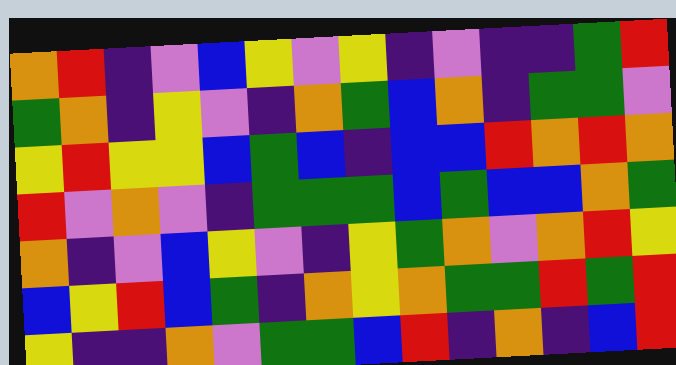[["orange", "red", "indigo", "violet", "blue", "yellow", "violet", "yellow", "indigo", "violet", "indigo", "indigo", "green", "red"], ["green", "orange", "indigo", "yellow", "violet", "indigo", "orange", "green", "blue", "orange", "indigo", "green", "green", "violet"], ["yellow", "red", "yellow", "yellow", "blue", "green", "blue", "indigo", "blue", "blue", "red", "orange", "red", "orange"], ["red", "violet", "orange", "violet", "indigo", "green", "green", "green", "blue", "green", "blue", "blue", "orange", "green"], ["orange", "indigo", "violet", "blue", "yellow", "violet", "indigo", "yellow", "green", "orange", "violet", "orange", "red", "yellow"], ["blue", "yellow", "red", "blue", "green", "indigo", "orange", "yellow", "orange", "green", "green", "red", "green", "red"], ["yellow", "indigo", "indigo", "orange", "violet", "green", "green", "blue", "red", "indigo", "orange", "indigo", "blue", "red"]]